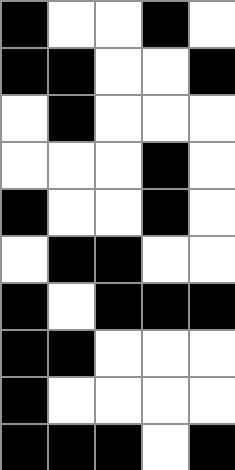[["black", "white", "white", "black", "white"], ["black", "black", "white", "white", "black"], ["white", "black", "white", "white", "white"], ["white", "white", "white", "black", "white"], ["black", "white", "white", "black", "white"], ["white", "black", "black", "white", "white"], ["black", "white", "black", "black", "black"], ["black", "black", "white", "white", "white"], ["black", "white", "white", "white", "white"], ["black", "black", "black", "white", "black"]]